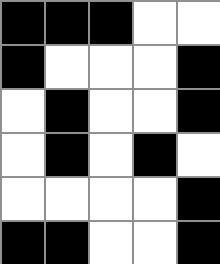[["black", "black", "black", "white", "white"], ["black", "white", "white", "white", "black"], ["white", "black", "white", "white", "black"], ["white", "black", "white", "black", "white"], ["white", "white", "white", "white", "black"], ["black", "black", "white", "white", "black"]]